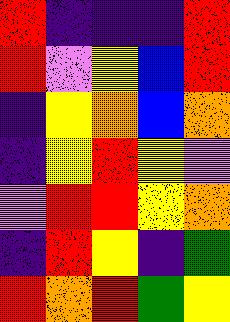[["red", "indigo", "indigo", "indigo", "red"], ["red", "violet", "yellow", "blue", "red"], ["indigo", "yellow", "orange", "blue", "orange"], ["indigo", "yellow", "red", "yellow", "violet"], ["violet", "red", "red", "yellow", "orange"], ["indigo", "red", "yellow", "indigo", "green"], ["red", "orange", "red", "green", "yellow"]]